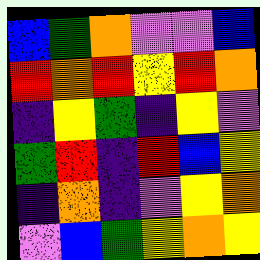[["blue", "green", "orange", "violet", "violet", "blue"], ["red", "orange", "red", "yellow", "red", "orange"], ["indigo", "yellow", "green", "indigo", "yellow", "violet"], ["green", "red", "indigo", "red", "blue", "yellow"], ["indigo", "orange", "indigo", "violet", "yellow", "orange"], ["violet", "blue", "green", "yellow", "orange", "yellow"]]